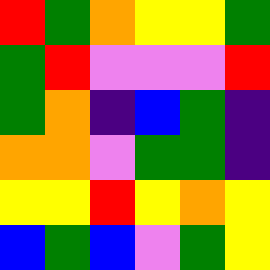[["red", "green", "orange", "yellow", "yellow", "green"], ["green", "red", "violet", "violet", "violet", "red"], ["green", "orange", "indigo", "blue", "green", "indigo"], ["orange", "orange", "violet", "green", "green", "indigo"], ["yellow", "yellow", "red", "yellow", "orange", "yellow"], ["blue", "green", "blue", "violet", "green", "yellow"]]